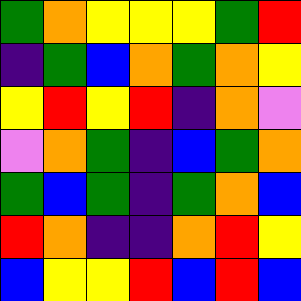[["green", "orange", "yellow", "yellow", "yellow", "green", "red"], ["indigo", "green", "blue", "orange", "green", "orange", "yellow"], ["yellow", "red", "yellow", "red", "indigo", "orange", "violet"], ["violet", "orange", "green", "indigo", "blue", "green", "orange"], ["green", "blue", "green", "indigo", "green", "orange", "blue"], ["red", "orange", "indigo", "indigo", "orange", "red", "yellow"], ["blue", "yellow", "yellow", "red", "blue", "red", "blue"]]